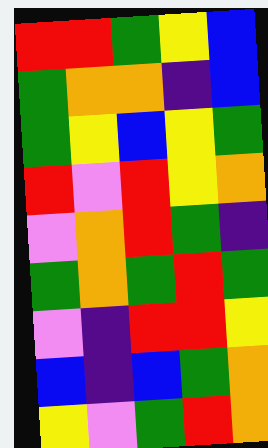[["red", "red", "green", "yellow", "blue"], ["green", "orange", "orange", "indigo", "blue"], ["green", "yellow", "blue", "yellow", "green"], ["red", "violet", "red", "yellow", "orange"], ["violet", "orange", "red", "green", "indigo"], ["green", "orange", "green", "red", "green"], ["violet", "indigo", "red", "red", "yellow"], ["blue", "indigo", "blue", "green", "orange"], ["yellow", "violet", "green", "red", "orange"]]